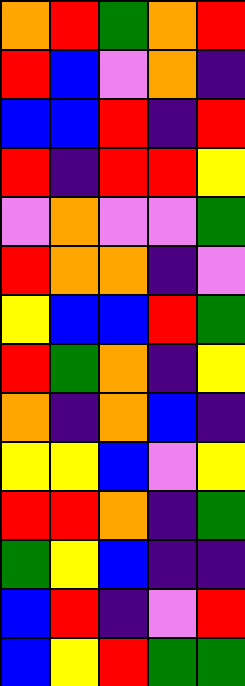[["orange", "red", "green", "orange", "red"], ["red", "blue", "violet", "orange", "indigo"], ["blue", "blue", "red", "indigo", "red"], ["red", "indigo", "red", "red", "yellow"], ["violet", "orange", "violet", "violet", "green"], ["red", "orange", "orange", "indigo", "violet"], ["yellow", "blue", "blue", "red", "green"], ["red", "green", "orange", "indigo", "yellow"], ["orange", "indigo", "orange", "blue", "indigo"], ["yellow", "yellow", "blue", "violet", "yellow"], ["red", "red", "orange", "indigo", "green"], ["green", "yellow", "blue", "indigo", "indigo"], ["blue", "red", "indigo", "violet", "red"], ["blue", "yellow", "red", "green", "green"]]